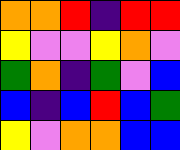[["orange", "orange", "red", "indigo", "red", "red"], ["yellow", "violet", "violet", "yellow", "orange", "violet"], ["green", "orange", "indigo", "green", "violet", "blue"], ["blue", "indigo", "blue", "red", "blue", "green"], ["yellow", "violet", "orange", "orange", "blue", "blue"]]